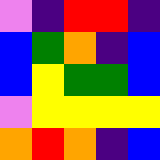[["violet", "indigo", "red", "red", "indigo"], ["blue", "green", "orange", "indigo", "blue"], ["blue", "yellow", "green", "green", "blue"], ["violet", "yellow", "yellow", "yellow", "yellow"], ["orange", "red", "orange", "indigo", "blue"]]